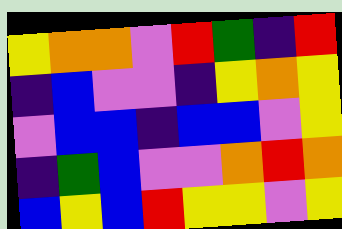[["yellow", "orange", "orange", "violet", "red", "green", "indigo", "red"], ["indigo", "blue", "violet", "violet", "indigo", "yellow", "orange", "yellow"], ["violet", "blue", "blue", "indigo", "blue", "blue", "violet", "yellow"], ["indigo", "green", "blue", "violet", "violet", "orange", "red", "orange"], ["blue", "yellow", "blue", "red", "yellow", "yellow", "violet", "yellow"]]